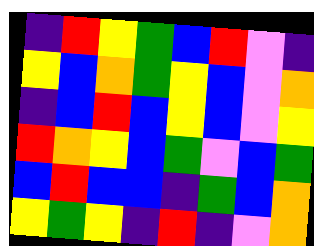[["indigo", "red", "yellow", "green", "blue", "red", "violet", "indigo"], ["yellow", "blue", "orange", "green", "yellow", "blue", "violet", "orange"], ["indigo", "blue", "red", "blue", "yellow", "blue", "violet", "yellow"], ["red", "orange", "yellow", "blue", "green", "violet", "blue", "green"], ["blue", "red", "blue", "blue", "indigo", "green", "blue", "orange"], ["yellow", "green", "yellow", "indigo", "red", "indigo", "violet", "orange"]]